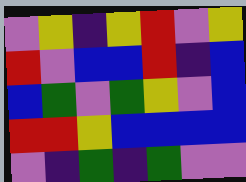[["violet", "yellow", "indigo", "yellow", "red", "violet", "yellow"], ["red", "violet", "blue", "blue", "red", "indigo", "blue"], ["blue", "green", "violet", "green", "yellow", "violet", "blue"], ["red", "red", "yellow", "blue", "blue", "blue", "blue"], ["violet", "indigo", "green", "indigo", "green", "violet", "violet"]]